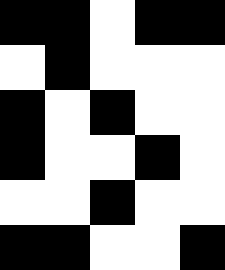[["black", "black", "white", "black", "black"], ["white", "black", "white", "white", "white"], ["black", "white", "black", "white", "white"], ["black", "white", "white", "black", "white"], ["white", "white", "black", "white", "white"], ["black", "black", "white", "white", "black"]]